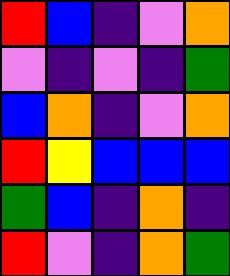[["red", "blue", "indigo", "violet", "orange"], ["violet", "indigo", "violet", "indigo", "green"], ["blue", "orange", "indigo", "violet", "orange"], ["red", "yellow", "blue", "blue", "blue"], ["green", "blue", "indigo", "orange", "indigo"], ["red", "violet", "indigo", "orange", "green"]]